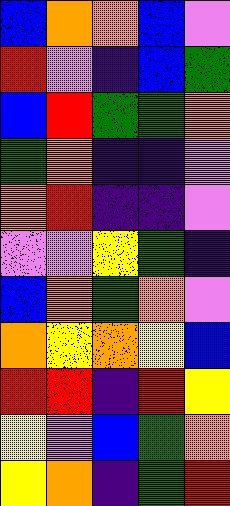[["blue", "orange", "orange", "blue", "violet"], ["red", "violet", "indigo", "blue", "green"], ["blue", "red", "green", "green", "orange"], ["green", "orange", "indigo", "indigo", "violet"], ["orange", "red", "indigo", "indigo", "violet"], ["violet", "violet", "yellow", "green", "indigo"], ["blue", "orange", "green", "orange", "violet"], ["orange", "yellow", "orange", "yellow", "blue"], ["red", "red", "indigo", "red", "yellow"], ["yellow", "violet", "blue", "green", "orange"], ["yellow", "orange", "indigo", "green", "red"]]